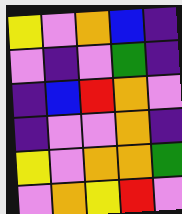[["yellow", "violet", "orange", "blue", "indigo"], ["violet", "indigo", "violet", "green", "indigo"], ["indigo", "blue", "red", "orange", "violet"], ["indigo", "violet", "violet", "orange", "indigo"], ["yellow", "violet", "orange", "orange", "green"], ["violet", "orange", "yellow", "red", "violet"]]